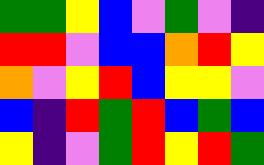[["green", "green", "yellow", "blue", "violet", "green", "violet", "indigo"], ["red", "red", "violet", "blue", "blue", "orange", "red", "yellow"], ["orange", "violet", "yellow", "red", "blue", "yellow", "yellow", "violet"], ["blue", "indigo", "red", "green", "red", "blue", "green", "blue"], ["yellow", "indigo", "violet", "green", "red", "yellow", "red", "green"]]